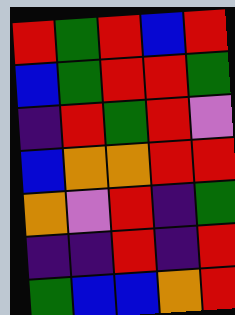[["red", "green", "red", "blue", "red"], ["blue", "green", "red", "red", "green"], ["indigo", "red", "green", "red", "violet"], ["blue", "orange", "orange", "red", "red"], ["orange", "violet", "red", "indigo", "green"], ["indigo", "indigo", "red", "indigo", "red"], ["green", "blue", "blue", "orange", "red"]]